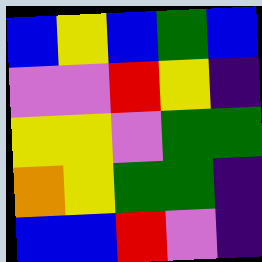[["blue", "yellow", "blue", "green", "blue"], ["violet", "violet", "red", "yellow", "indigo"], ["yellow", "yellow", "violet", "green", "green"], ["orange", "yellow", "green", "green", "indigo"], ["blue", "blue", "red", "violet", "indigo"]]